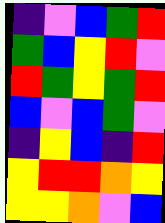[["indigo", "violet", "blue", "green", "red"], ["green", "blue", "yellow", "red", "violet"], ["red", "green", "yellow", "green", "red"], ["blue", "violet", "blue", "green", "violet"], ["indigo", "yellow", "blue", "indigo", "red"], ["yellow", "red", "red", "orange", "yellow"], ["yellow", "yellow", "orange", "violet", "blue"]]